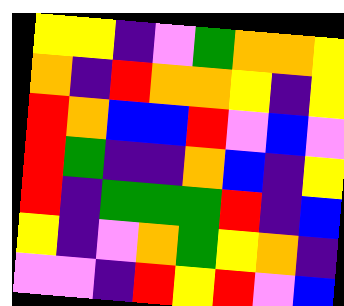[["yellow", "yellow", "indigo", "violet", "green", "orange", "orange", "yellow"], ["orange", "indigo", "red", "orange", "orange", "yellow", "indigo", "yellow"], ["red", "orange", "blue", "blue", "red", "violet", "blue", "violet"], ["red", "green", "indigo", "indigo", "orange", "blue", "indigo", "yellow"], ["red", "indigo", "green", "green", "green", "red", "indigo", "blue"], ["yellow", "indigo", "violet", "orange", "green", "yellow", "orange", "indigo"], ["violet", "violet", "indigo", "red", "yellow", "red", "violet", "blue"]]